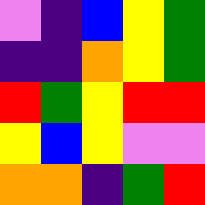[["violet", "indigo", "blue", "yellow", "green"], ["indigo", "indigo", "orange", "yellow", "green"], ["red", "green", "yellow", "red", "red"], ["yellow", "blue", "yellow", "violet", "violet"], ["orange", "orange", "indigo", "green", "red"]]